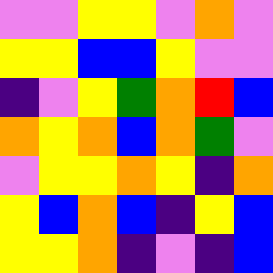[["violet", "violet", "yellow", "yellow", "violet", "orange", "violet"], ["yellow", "yellow", "blue", "blue", "yellow", "violet", "violet"], ["indigo", "violet", "yellow", "green", "orange", "red", "blue"], ["orange", "yellow", "orange", "blue", "orange", "green", "violet"], ["violet", "yellow", "yellow", "orange", "yellow", "indigo", "orange"], ["yellow", "blue", "orange", "blue", "indigo", "yellow", "blue"], ["yellow", "yellow", "orange", "indigo", "violet", "indigo", "blue"]]